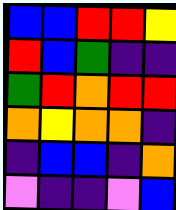[["blue", "blue", "red", "red", "yellow"], ["red", "blue", "green", "indigo", "indigo"], ["green", "red", "orange", "red", "red"], ["orange", "yellow", "orange", "orange", "indigo"], ["indigo", "blue", "blue", "indigo", "orange"], ["violet", "indigo", "indigo", "violet", "blue"]]